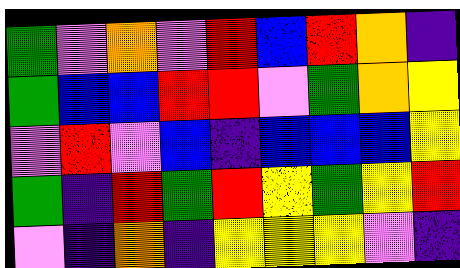[["green", "violet", "orange", "violet", "red", "blue", "red", "orange", "indigo"], ["green", "blue", "blue", "red", "red", "violet", "green", "orange", "yellow"], ["violet", "red", "violet", "blue", "indigo", "blue", "blue", "blue", "yellow"], ["green", "indigo", "red", "green", "red", "yellow", "green", "yellow", "red"], ["violet", "indigo", "orange", "indigo", "yellow", "yellow", "yellow", "violet", "indigo"]]